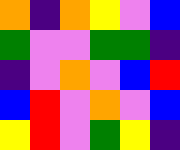[["orange", "indigo", "orange", "yellow", "violet", "blue"], ["green", "violet", "violet", "green", "green", "indigo"], ["indigo", "violet", "orange", "violet", "blue", "red"], ["blue", "red", "violet", "orange", "violet", "blue"], ["yellow", "red", "violet", "green", "yellow", "indigo"]]